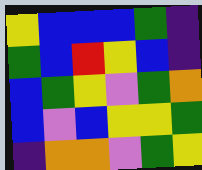[["yellow", "blue", "blue", "blue", "green", "indigo"], ["green", "blue", "red", "yellow", "blue", "indigo"], ["blue", "green", "yellow", "violet", "green", "orange"], ["blue", "violet", "blue", "yellow", "yellow", "green"], ["indigo", "orange", "orange", "violet", "green", "yellow"]]